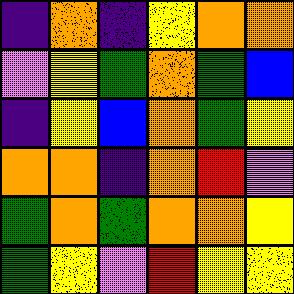[["indigo", "orange", "indigo", "yellow", "orange", "orange"], ["violet", "yellow", "green", "orange", "green", "blue"], ["indigo", "yellow", "blue", "orange", "green", "yellow"], ["orange", "orange", "indigo", "orange", "red", "violet"], ["green", "orange", "green", "orange", "orange", "yellow"], ["green", "yellow", "violet", "red", "yellow", "yellow"]]